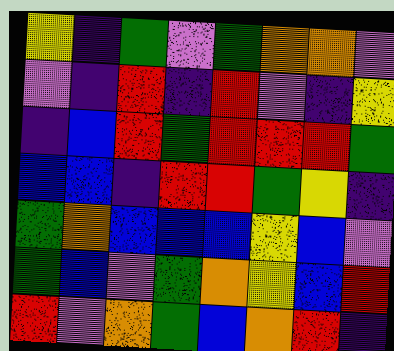[["yellow", "indigo", "green", "violet", "green", "orange", "orange", "violet"], ["violet", "indigo", "red", "indigo", "red", "violet", "indigo", "yellow"], ["indigo", "blue", "red", "green", "red", "red", "red", "green"], ["blue", "blue", "indigo", "red", "red", "green", "yellow", "indigo"], ["green", "orange", "blue", "blue", "blue", "yellow", "blue", "violet"], ["green", "blue", "violet", "green", "orange", "yellow", "blue", "red"], ["red", "violet", "orange", "green", "blue", "orange", "red", "indigo"]]